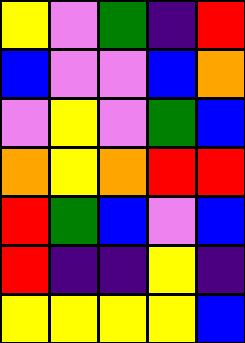[["yellow", "violet", "green", "indigo", "red"], ["blue", "violet", "violet", "blue", "orange"], ["violet", "yellow", "violet", "green", "blue"], ["orange", "yellow", "orange", "red", "red"], ["red", "green", "blue", "violet", "blue"], ["red", "indigo", "indigo", "yellow", "indigo"], ["yellow", "yellow", "yellow", "yellow", "blue"]]